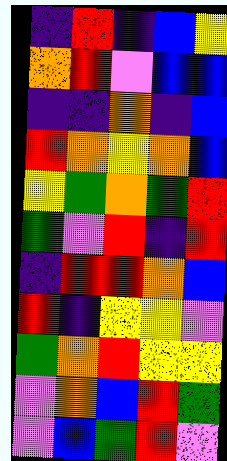[["indigo", "red", "indigo", "blue", "yellow"], ["orange", "red", "violet", "blue", "blue"], ["indigo", "indigo", "orange", "indigo", "blue"], ["red", "orange", "yellow", "orange", "blue"], ["yellow", "green", "orange", "green", "red"], ["green", "violet", "red", "indigo", "red"], ["indigo", "red", "red", "orange", "blue"], ["red", "indigo", "yellow", "yellow", "violet"], ["green", "orange", "red", "yellow", "yellow"], ["violet", "orange", "blue", "red", "green"], ["violet", "blue", "green", "red", "violet"]]